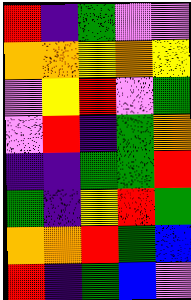[["red", "indigo", "green", "violet", "violet"], ["orange", "orange", "yellow", "orange", "yellow"], ["violet", "yellow", "red", "violet", "green"], ["violet", "red", "indigo", "green", "orange"], ["indigo", "indigo", "green", "green", "red"], ["green", "indigo", "yellow", "red", "green"], ["orange", "orange", "red", "green", "blue"], ["red", "indigo", "green", "blue", "violet"]]